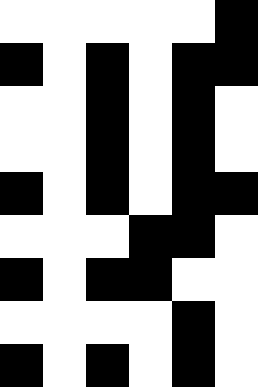[["white", "white", "white", "white", "white", "black"], ["black", "white", "black", "white", "black", "black"], ["white", "white", "black", "white", "black", "white"], ["white", "white", "black", "white", "black", "white"], ["black", "white", "black", "white", "black", "black"], ["white", "white", "white", "black", "black", "white"], ["black", "white", "black", "black", "white", "white"], ["white", "white", "white", "white", "black", "white"], ["black", "white", "black", "white", "black", "white"]]